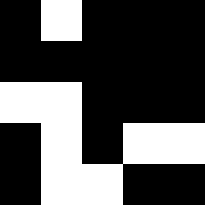[["black", "white", "black", "black", "black"], ["black", "black", "black", "black", "black"], ["white", "white", "black", "black", "black"], ["black", "white", "black", "white", "white"], ["black", "white", "white", "black", "black"]]